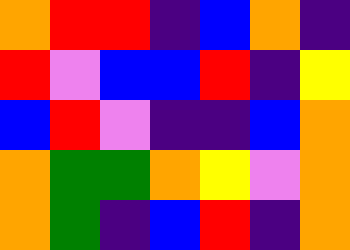[["orange", "red", "red", "indigo", "blue", "orange", "indigo"], ["red", "violet", "blue", "blue", "red", "indigo", "yellow"], ["blue", "red", "violet", "indigo", "indigo", "blue", "orange"], ["orange", "green", "green", "orange", "yellow", "violet", "orange"], ["orange", "green", "indigo", "blue", "red", "indigo", "orange"]]